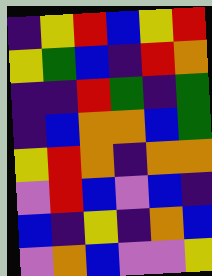[["indigo", "yellow", "red", "blue", "yellow", "red"], ["yellow", "green", "blue", "indigo", "red", "orange"], ["indigo", "indigo", "red", "green", "indigo", "green"], ["indigo", "blue", "orange", "orange", "blue", "green"], ["yellow", "red", "orange", "indigo", "orange", "orange"], ["violet", "red", "blue", "violet", "blue", "indigo"], ["blue", "indigo", "yellow", "indigo", "orange", "blue"], ["violet", "orange", "blue", "violet", "violet", "yellow"]]